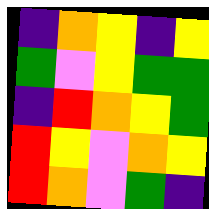[["indigo", "orange", "yellow", "indigo", "yellow"], ["green", "violet", "yellow", "green", "green"], ["indigo", "red", "orange", "yellow", "green"], ["red", "yellow", "violet", "orange", "yellow"], ["red", "orange", "violet", "green", "indigo"]]